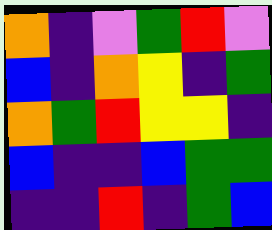[["orange", "indigo", "violet", "green", "red", "violet"], ["blue", "indigo", "orange", "yellow", "indigo", "green"], ["orange", "green", "red", "yellow", "yellow", "indigo"], ["blue", "indigo", "indigo", "blue", "green", "green"], ["indigo", "indigo", "red", "indigo", "green", "blue"]]